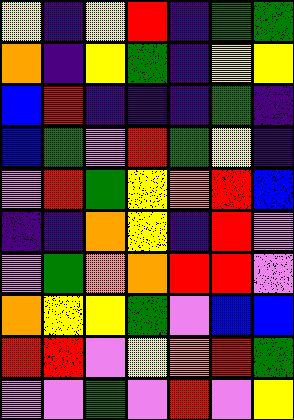[["yellow", "indigo", "yellow", "red", "indigo", "green", "green"], ["orange", "indigo", "yellow", "green", "indigo", "yellow", "yellow"], ["blue", "red", "indigo", "indigo", "indigo", "green", "indigo"], ["blue", "green", "violet", "red", "green", "yellow", "indigo"], ["violet", "red", "green", "yellow", "orange", "red", "blue"], ["indigo", "indigo", "orange", "yellow", "indigo", "red", "violet"], ["violet", "green", "orange", "orange", "red", "red", "violet"], ["orange", "yellow", "yellow", "green", "violet", "blue", "blue"], ["red", "red", "violet", "yellow", "orange", "red", "green"], ["violet", "violet", "green", "violet", "red", "violet", "yellow"]]